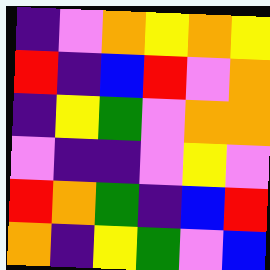[["indigo", "violet", "orange", "yellow", "orange", "yellow"], ["red", "indigo", "blue", "red", "violet", "orange"], ["indigo", "yellow", "green", "violet", "orange", "orange"], ["violet", "indigo", "indigo", "violet", "yellow", "violet"], ["red", "orange", "green", "indigo", "blue", "red"], ["orange", "indigo", "yellow", "green", "violet", "blue"]]